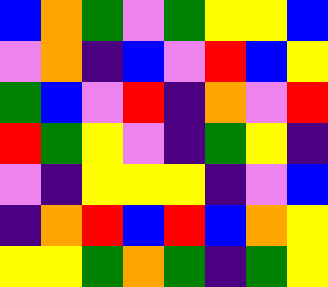[["blue", "orange", "green", "violet", "green", "yellow", "yellow", "blue"], ["violet", "orange", "indigo", "blue", "violet", "red", "blue", "yellow"], ["green", "blue", "violet", "red", "indigo", "orange", "violet", "red"], ["red", "green", "yellow", "violet", "indigo", "green", "yellow", "indigo"], ["violet", "indigo", "yellow", "yellow", "yellow", "indigo", "violet", "blue"], ["indigo", "orange", "red", "blue", "red", "blue", "orange", "yellow"], ["yellow", "yellow", "green", "orange", "green", "indigo", "green", "yellow"]]